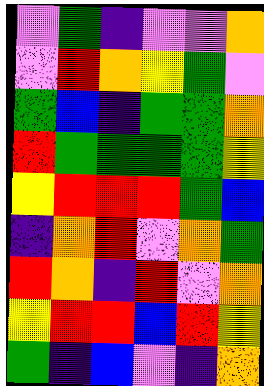[["violet", "green", "indigo", "violet", "violet", "orange"], ["violet", "red", "orange", "yellow", "green", "violet"], ["green", "blue", "indigo", "green", "green", "orange"], ["red", "green", "green", "green", "green", "yellow"], ["yellow", "red", "red", "red", "green", "blue"], ["indigo", "orange", "red", "violet", "orange", "green"], ["red", "orange", "indigo", "red", "violet", "orange"], ["yellow", "red", "red", "blue", "red", "yellow"], ["green", "indigo", "blue", "violet", "indigo", "orange"]]